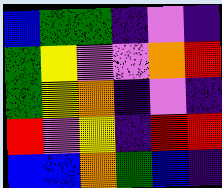[["blue", "green", "green", "indigo", "violet", "indigo"], ["green", "yellow", "violet", "violet", "orange", "red"], ["green", "yellow", "orange", "indigo", "violet", "indigo"], ["red", "violet", "yellow", "indigo", "red", "red"], ["blue", "blue", "orange", "green", "blue", "indigo"]]